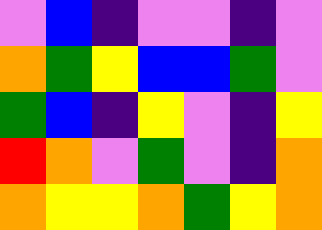[["violet", "blue", "indigo", "violet", "violet", "indigo", "violet"], ["orange", "green", "yellow", "blue", "blue", "green", "violet"], ["green", "blue", "indigo", "yellow", "violet", "indigo", "yellow"], ["red", "orange", "violet", "green", "violet", "indigo", "orange"], ["orange", "yellow", "yellow", "orange", "green", "yellow", "orange"]]